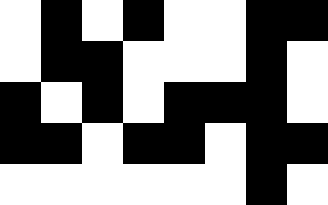[["white", "black", "white", "black", "white", "white", "black", "black"], ["white", "black", "black", "white", "white", "white", "black", "white"], ["black", "white", "black", "white", "black", "black", "black", "white"], ["black", "black", "white", "black", "black", "white", "black", "black"], ["white", "white", "white", "white", "white", "white", "black", "white"]]